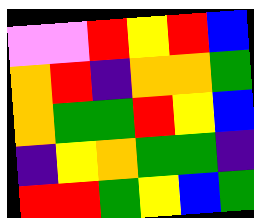[["violet", "violet", "red", "yellow", "red", "blue"], ["orange", "red", "indigo", "orange", "orange", "green"], ["orange", "green", "green", "red", "yellow", "blue"], ["indigo", "yellow", "orange", "green", "green", "indigo"], ["red", "red", "green", "yellow", "blue", "green"]]